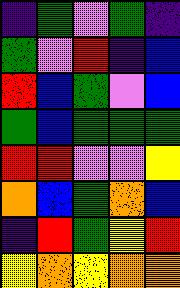[["indigo", "green", "violet", "green", "indigo"], ["green", "violet", "red", "indigo", "blue"], ["red", "blue", "green", "violet", "blue"], ["green", "blue", "green", "green", "green"], ["red", "red", "violet", "violet", "yellow"], ["orange", "blue", "green", "orange", "blue"], ["indigo", "red", "green", "yellow", "red"], ["yellow", "orange", "yellow", "orange", "orange"]]